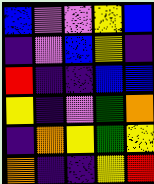[["blue", "violet", "violet", "yellow", "blue"], ["indigo", "violet", "blue", "yellow", "indigo"], ["red", "indigo", "indigo", "blue", "blue"], ["yellow", "indigo", "violet", "green", "orange"], ["indigo", "orange", "yellow", "green", "yellow"], ["orange", "indigo", "indigo", "yellow", "red"]]